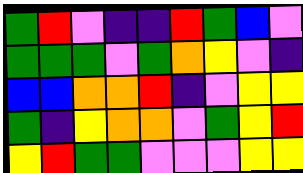[["green", "red", "violet", "indigo", "indigo", "red", "green", "blue", "violet"], ["green", "green", "green", "violet", "green", "orange", "yellow", "violet", "indigo"], ["blue", "blue", "orange", "orange", "red", "indigo", "violet", "yellow", "yellow"], ["green", "indigo", "yellow", "orange", "orange", "violet", "green", "yellow", "red"], ["yellow", "red", "green", "green", "violet", "violet", "violet", "yellow", "yellow"]]